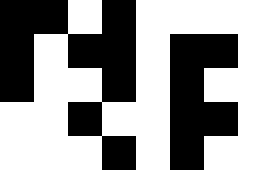[["black", "black", "white", "black", "white", "white", "white", "white"], ["black", "white", "black", "black", "white", "black", "black", "white"], ["black", "white", "white", "black", "white", "black", "white", "white"], ["white", "white", "black", "white", "white", "black", "black", "white"], ["white", "white", "white", "black", "white", "black", "white", "white"]]